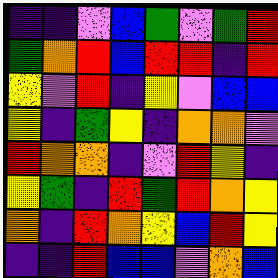[["indigo", "indigo", "violet", "blue", "green", "violet", "green", "red"], ["green", "orange", "red", "blue", "red", "red", "indigo", "red"], ["yellow", "violet", "red", "indigo", "yellow", "violet", "blue", "blue"], ["yellow", "indigo", "green", "yellow", "indigo", "orange", "orange", "violet"], ["red", "orange", "orange", "indigo", "violet", "red", "yellow", "indigo"], ["yellow", "green", "indigo", "red", "green", "red", "orange", "yellow"], ["orange", "indigo", "red", "orange", "yellow", "blue", "red", "yellow"], ["indigo", "indigo", "red", "blue", "blue", "violet", "orange", "blue"]]